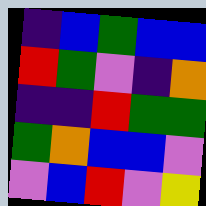[["indigo", "blue", "green", "blue", "blue"], ["red", "green", "violet", "indigo", "orange"], ["indigo", "indigo", "red", "green", "green"], ["green", "orange", "blue", "blue", "violet"], ["violet", "blue", "red", "violet", "yellow"]]